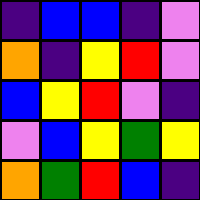[["indigo", "blue", "blue", "indigo", "violet"], ["orange", "indigo", "yellow", "red", "violet"], ["blue", "yellow", "red", "violet", "indigo"], ["violet", "blue", "yellow", "green", "yellow"], ["orange", "green", "red", "blue", "indigo"]]